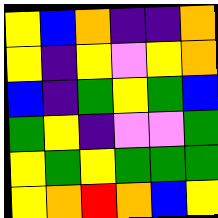[["yellow", "blue", "orange", "indigo", "indigo", "orange"], ["yellow", "indigo", "yellow", "violet", "yellow", "orange"], ["blue", "indigo", "green", "yellow", "green", "blue"], ["green", "yellow", "indigo", "violet", "violet", "green"], ["yellow", "green", "yellow", "green", "green", "green"], ["yellow", "orange", "red", "orange", "blue", "yellow"]]